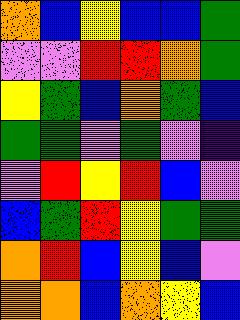[["orange", "blue", "yellow", "blue", "blue", "green"], ["violet", "violet", "red", "red", "orange", "green"], ["yellow", "green", "blue", "orange", "green", "blue"], ["green", "green", "violet", "green", "violet", "indigo"], ["violet", "red", "yellow", "red", "blue", "violet"], ["blue", "green", "red", "yellow", "green", "green"], ["orange", "red", "blue", "yellow", "blue", "violet"], ["orange", "orange", "blue", "orange", "yellow", "blue"]]